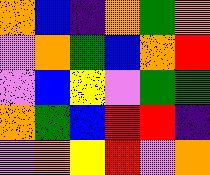[["orange", "blue", "indigo", "orange", "green", "orange"], ["violet", "orange", "green", "blue", "orange", "red"], ["violet", "blue", "yellow", "violet", "green", "green"], ["orange", "green", "blue", "red", "red", "indigo"], ["violet", "orange", "yellow", "red", "violet", "orange"]]